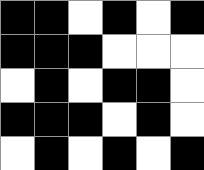[["black", "black", "white", "black", "white", "black"], ["black", "black", "black", "white", "white", "white"], ["white", "black", "white", "black", "black", "white"], ["black", "black", "black", "white", "black", "white"], ["white", "black", "white", "black", "white", "black"]]